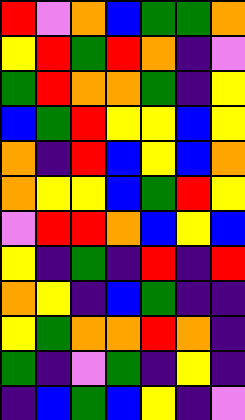[["red", "violet", "orange", "blue", "green", "green", "orange"], ["yellow", "red", "green", "red", "orange", "indigo", "violet"], ["green", "red", "orange", "orange", "green", "indigo", "yellow"], ["blue", "green", "red", "yellow", "yellow", "blue", "yellow"], ["orange", "indigo", "red", "blue", "yellow", "blue", "orange"], ["orange", "yellow", "yellow", "blue", "green", "red", "yellow"], ["violet", "red", "red", "orange", "blue", "yellow", "blue"], ["yellow", "indigo", "green", "indigo", "red", "indigo", "red"], ["orange", "yellow", "indigo", "blue", "green", "indigo", "indigo"], ["yellow", "green", "orange", "orange", "red", "orange", "indigo"], ["green", "indigo", "violet", "green", "indigo", "yellow", "indigo"], ["indigo", "blue", "green", "blue", "yellow", "indigo", "violet"]]